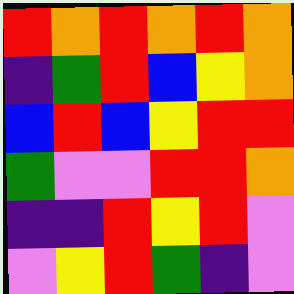[["red", "orange", "red", "orange", "red", "orange"], ["indigo", "green", "red", "blue", "yellow", "orange"], ["blue", "red", "blue", "yellow", "red", "red"], ["green", "violet", "violet", "red", "red", "orange"], ["indigo", "indigo", "red", "yellow", "red", "violet"], ["violet", "yellow", "red", "green", "indigo", "violet"]]